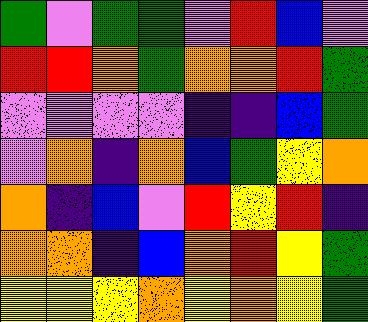[["green", "violet", "green", "green", "violet", "red", "blue", "violet"], ["red", "red", "orange", "green", "orange", "orange", "red", "green"], ["violet", "violet", "violet", "violet", "indigo", "indigo", "blue", "green"], ["violet", "orange", "indigo", "orange", "blue", "green", "yellow", "orange"], ["orange", "indigo", "blue", "violet", "red", "yellow", "red", "indigo"], ["orange", "orange", "indigo", "blue", "orange", "red", "yellow", "green"], ["yellow", "yellow", "yellow", "orange", "yellow", "orange", "yellow", "green"]]